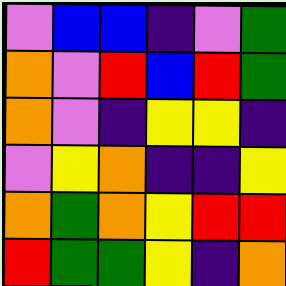[["violet", "blue", "blue", "indigo", "violet", "green"], ["orange", "violet", "red", "blue", "red", "green"], ["orange", "violet", "indigo", "yellow", "yellow", "indigo"], ["violet", "yellow", "orange", "indigo", "indigo", "yellow"], ["orange", "green", "orange", "yellow", "red", "red"], ["red", "green", "green", "yellow", "indigo", "orange"]]